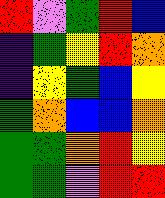[["red", "violet", "green", "red", "blue"], ["indigo", "green", "yellow", "red", "orange"], ["indigo", "yellow", "green", "blue", "yellow"], ["green", "orange", "blue", "blue", "orange"], ["green", "green", "orange", "red", "yellow"], ["green", "green", "violet", "red", "red"]]